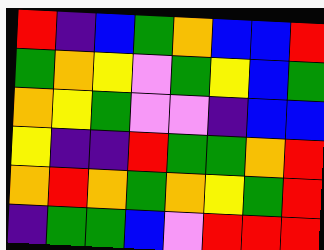[["red", "indigo", "blue", "green", "orange", "blue", "blue", "red"], ["green", "orange", "yellow", "violet", "green", "yellow", "blue", "green"], ["orange", "yellow", "green", "violet", "violet", "indigo", "blue", "blue"], ["yellow", "indigo", "indigo", "red", "green", "green", "orange", "red"], ["orange", "red", "orange", "green", "orange", "yellow", "green", "red"], ["indigo", "green", "green", "blue", "violet", "red", "red", "red"]]